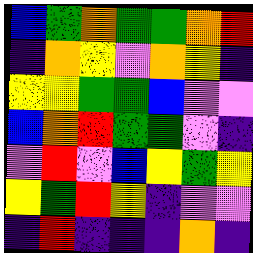[["blue", "green", "orange", "green", "green", "orange", "red"], ["indigo", "orange", "yellow", "violet", "orange", "yellow", "indigo"], ["yellow", "yellow", "green", "green", "blue", "violet", "violet"], ["blue", "orange", "red", "green", "green", "violet", "indigo"], ["violet", "red", "violet", "blue", "yellow", "green", "yellow"], ["yellow", "green", "red", "yellow", "indigo", "violet", "violet"], ["indigo", "red", "indigo", "indigo", "indigo", "orange", "indigo"]]